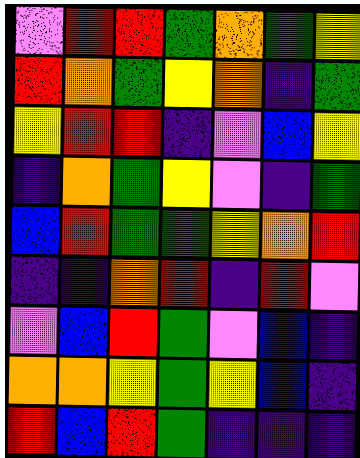[["violet", "red", "red", "green", "orange", "green", "yellow"], ["red", "orange", "green", "yellow", "orange", "indigo", "green"], ["yellow", "red", "red", "indigo", "violet", "blue", "yellow"], ["indigo", "orange", "green", "yellow", "violet", "indigo", "green"], ["blue", "red", "green", "green", "yellow", "orange", "red"], ["indigo", "indigo", "orange", "red", "indigo", "red", "violet"], ["violet", "blue", "red", "green", "violet", "blue", "indigo"], ["orange", "orange", "yellow", "green", "yellow", "blue", "indigo"], ["red", "blue", "red", "green", "indigo", "indigo", "indigo"]]